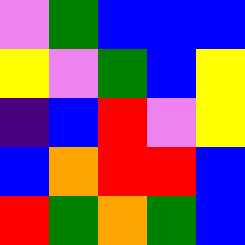[["violet", "green", "blue", "blue", "blue"], ["yellow", "violet", "green", "blue", "yellow"], ["indigo", "blue", "red", "violet", "yellow"], ["blue", "orange", "red", "red", "blue"], ["red", "green", "orange", "green", "blue"]]